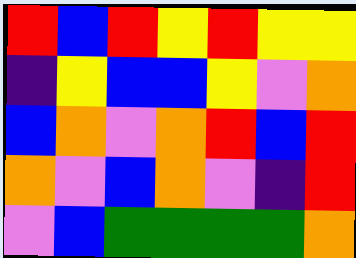[["red", "blue", "red", "yellow", "red", "yellow", "yellow"], ["indigo", "yellow", "blue", "blue", "yellow", "violet", "orange"], ["blue", "orange", "violet", "orange", "red", "blue", "red"], ["orange", "violet", "blue", "orange", "violet", "indigo", "red"], ["violet", "blue", "green", "green", "green", "green", "orange"]]